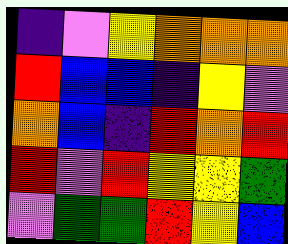[["indigo", "violet", "yellow", "orange", "orange", "orange"], ["red", "blue", "blue", "indigo", "yellow", "violet"], ["orange", "blue", "indigo", "red", "orange", "red"], ["red", "violet", "red", "yellow", "yellow", "green"], ["violet", "green", "green", "red", "yellow", "blue"]]